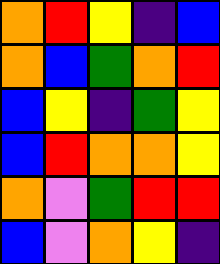[["orange", "red", "yellow", "indigo", "blue"], ["orange", "blue", "green", "orange", "red"], ["blue", "yellow", "indigo", "green", "yellow"], ["blue", "red", "orange", "orange", "yellow"], ["orange", "violet", "green", "red", "red"], ["blue", "violet", "orange", "yellow", "indigo"]]